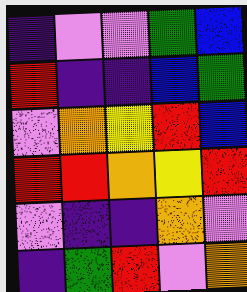[["indigo", "violet", "violet", "green", "blue"], ["red", "indigo", "indigo", "blue", "green"], ["violet", "orange", "yellow", "red", "blue"], ["red", "red", "orange", "yellow", "red"], ["violet", "indigo", "indigo", "orange", "violet"], ["indigo", "green", "red", "violet", "orange"]]